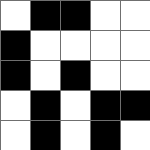[["white", "black", "black", "white", "white"], ["black", "white", "white", "white", "white"], ["black", "white", "black", "white", "white"], ["white", "black", "white", "black", "black"], ["white", "black", "white", "black", "white"]]